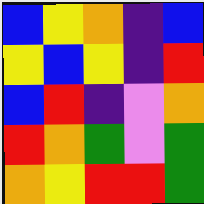[["blue", "yellow", "orange", "indigo", "blue"], ["yellow", "blue", "yellow", "indigo", "red"], ["blue", "red", "indigo", "violet", "orange"], ["red", "orange", "green", "violet", "green"], ["orange", "yellow", "red", "red", "green"]]